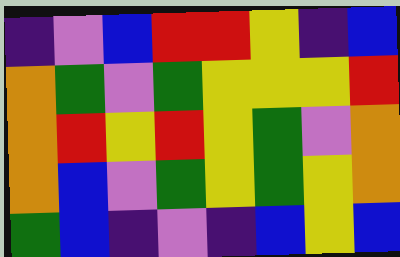[["indigo", "violet", "blue", "red", "red", "yellow", "indigo", "blue"], ["orange", "green", "violet", "green", "yellow", "yellow", "yellow", "red"], ["orange", "red", "yellow", "red", "yellow", "green", "violet", "orange"], ["orange", "blue", "violet", "green", "yellow", "green", "yellow", "orange"], ["green", "blue", "indigo", "violet", "indigo", "blue", "yellow", "blue"]]